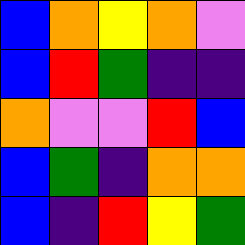[["blue", "orange", "yellow", "orange", "violet"], ["blue", "red", "green", "indigo", "indigo"], ["orange", "violet", "violet", "red", "blue"], ["blue", "green", "indigo", "orange", "orange"], ["blue", "indigo", "red", "yellow", "green"]]